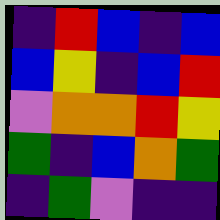[["indigo", "red", "blue", "indigo", "blue"], ["blue", "yellow", "indigo", "blue", "red"], ["violet", "orange", "orange", "red", "yellow"], ["green", "indigo", "blue", "orange", "green"], ["indigo", "green", "violet", "indigo", "indigo"]]